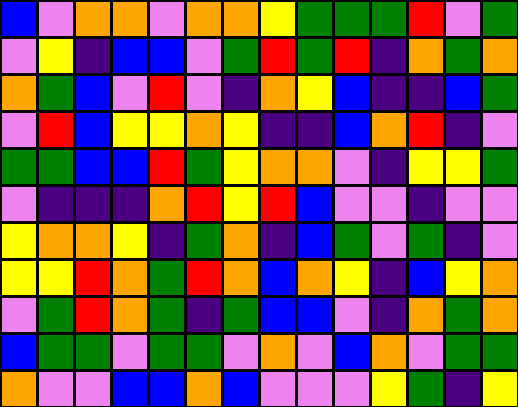[["blue", "violet", "orange", "orange", "violet", "orange", "orange", "yellow", "green", "green", "green", "red", "violet", "green"], ["violet", "yellow", "indigo", "blue", "blue", "violet", "green", "red", "green", "red", "indigo", "orange", "green", "orange"], ["orange", "green", "blue", "violet", "red", "violet", "indigo", "orange", "yellow", "blue", "indigo", "indigo", "blue", "green"], ["violet", "red", "blue", "yellow", "yellow", "orange", "yellow", "indigo", "indigo", "blue", "orange", "red", "indigo", "violet"], ["green", "green", "blue", "blue", "red", "green", "yellow", "orange", "orange", "violet", "indigo", "yellow", "yellow", "green"], ["violet", "indigo", "indigo", "indigo", "orange", "red", "yellow", "red", "blue", "violet", "violet", "indigo", "violet", "violet"], ["yellow", "orange", "orange", "yellow", "indigo", "green", "orange", "indigo", "blue", "green", "violet", "green", "indigo", "violet"], ["yellow", "yellow", "red", "orange", "green", "red", "orange", "blue", "orange", "yellow", "indigo", "blue", "yellow", "orange"], ["violet", "green", "red", "orange", "green", "indigo", "green", "blue", "blue", "violet", "indigo", "orange", "green", "orange"], ["blue", "green", "green", "violet", "green", "green", "violet", "orange", "violet", "blue", "orange", "violet", "green", "green"], ["orange", "violet", "violet", "blue", "blue", "orange", "blue", "violet", "violet", "violet", "yellow", "green", "indigo", "yellow"]]